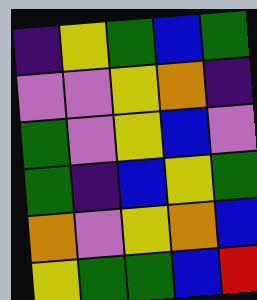[["indigo", "yellow", "green", "blue", "green"], ["violet", "violet", "yellow", "orange", "indigo"], ["green", "violet", "yellow", "blue", "violet"], ["green", "indigo", "blue", "yellow", "green"], ["orange", "violet", "yellow", "orange", "blue"], ["yellow", "green", "green", "blue", "red"]]